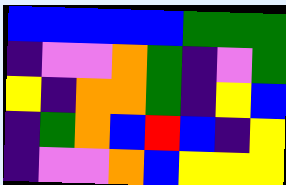[["blue", "blue", "blue", "blue", "blue", "green", "green", "green"], ["indigo", "violet", "violet", "orange", "green", "indigo", "violet", "green"], ["yellow", "indigo", "orange", "orange", "green", "indigo", "yellow", "blue"], ["indigo", "green", "orange", "blue", "red", "blue", "indigo", "yellow"], ["indigo", "violet", "violet", "orange", "blue", "yellow", "yellow", "yellow"]]